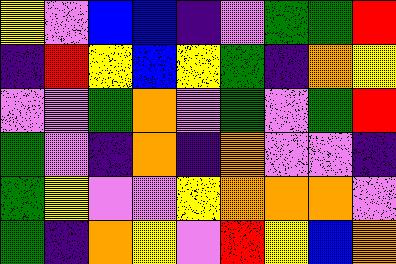[["yellow", "violet", "blue", "blue", "indigo", "violet", "green", "green", "red"], ["indigo", "red", "yellow", "blue", "yellow", "green", "indigo", "orange", "yellow"], ["violet", "violet", "green", "orange", "violet", "green", "violet", "green", "red"], ["green", "violet", "indigo", "orange", "indigo", "orange", "violet", "violet", "indigo"], ["green", "yellow", "violet", "violet", "yellow", "orange", "orange", "orange", "violet"], ["green", "indigo", "orange", "yellow", "violet", "red", "yellow", "blue", "orange"]]